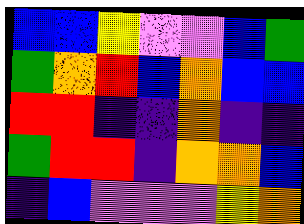[["blue", "blue", "yellow", "violet", "violet", "blue", "green"], ["green", "orange", "red", "blue", "orange", "blue", "blue"], ["red", "red", "indigo", "indigo", "orange", "indigo", "indigo"], ["green", "red", "red", "indigo", "orange", "orange", "blue"], ["indigo", "blue", "violet", "violet", "violet", "yellow", "orange"]]